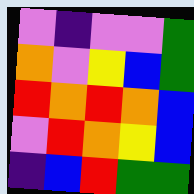[["violet", "indigo", "violet", "violet", "green"], ["orange", "violet", "yellow", "blue", "green"], ["red", "orange", "red", "orange", "blue"], ["violet", "red", "orange", "yellow", "blue"], ["indigo", "blue", "red", "green", "green"]]